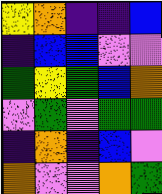[["yellow", "orange", "indigo", "indigo", "blue"], ["indigo", "blue", "blue", "violet", "violet"], ["green", "yellow", "green", "blue", "orange"], ["violet", "green", "violet", "green", "green"], ["indigo", "orange", "indigo", "blue", "violet"], ["orange", "violet", "violet", "orange", "green"]]